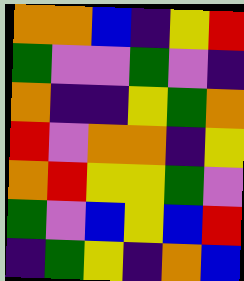[["orange", "orange", "blue", "indigo", "yellow", "red"], ["green", "violet", "violet", "green", "violet", "indigo"], ["orange", "indigo", "indigo", "yellow", "green", "orange"], ["red", "violet", "orange", "orange", "indigo", "yellow"], ["orange", "red", "yellow", "yellow", "green", "violet"], ["green", "violet", "blue", "yellow", "blue", "red"], ["indigo", "green", "yellow", "indigo", "orange", "blue"]]